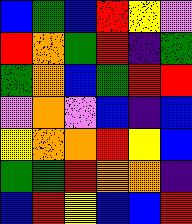[["blue", "green", "blue", "red", "yellow", "violet"], ["red", "orange", "green", "red", "indigo", "green"], ["green", "orange", "blue", "green", "red", "red"], ["violet", "orange", "violet", "blue", "indigo", "blue"], ["yellow", "orange", "orange", "red", "yellow", "blue"], ["green", "green", "red", "orange", "orange", "indigo"], ["blue", "red", "yellow", "blue", "blue", "red"]]